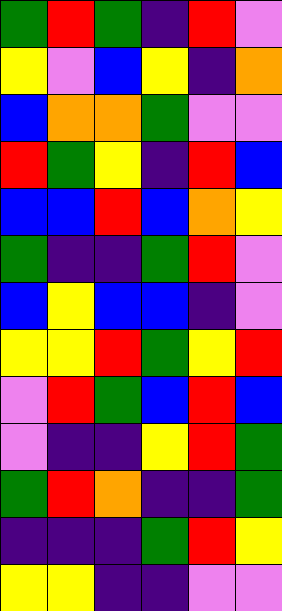[["green", "red", "green", "indigo", "red", "violet"], ["yellow", "violet", "blue", "yellow", "indigo", "orange"], ["blue", "orange", "orange", "green", "violet", "violet"], ["red", "green", "yellow", "indigo", "red", "blue"], ["blue", "blue", "red", "blue", "orange", "yellow"], ["green", "indigo", "indigo", "green", "red", "violet"], ["blue", "yellow", "blue", "blue", "indigo", "violet"], ["yellow", "yellow", "red", "green", "yellow", "red"], ["violet", "red", "green", "blue", "red", "blue"], ["violet", "indigo", "indigo", "yellow", "red", "green"], ["green", "red", "orange", "indigo", "indigo", "green"], ["indigo", "indigo", "indigo", "green", "red", "yellow"], ["yellow", "yellow", "indigo", "indigo", "violet", "violet"]]